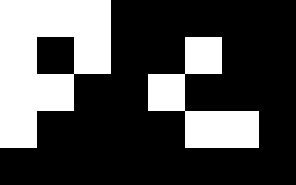[["white", "white", "white", "black", "black", "black", "black", "black"], ["white", "black", "white", "black", "black", "white", "black", "black"], ["white", "white", "black", "black", "white", "black", "black", "black"], ["white", "black", "black", "black", "black", "white", "white", "black"], ["black", "black", "black", "black", "black", "black", "black", "black"]]